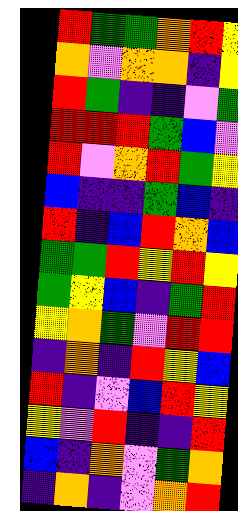[["red", "green", "green", "orange", "red", "yellow"], ["orange", "violet", "orange", "orange", "indigo", "yellow"], ["red", "green", "indigo", "indigo", "violet", "green"], ["red", "red", "red", "green", "blue", "violet"], ["red", "violet", "orange", "red", "green", "yellow"], ["blue", "indigo", "indigo", "green", "blue", "indigo"], ["red", "indigo", "blue", "red", "orange", "blue"], ["green", "green", "red", "yellow", "red", "yellow"], ["green", "yellow", "blue", "indigo", "green", "red"], ["yellow", "orange", "green", "violet", "red", "red"], ["indigo", "orange", "indigo", "red", "yellow", "blue"], ["red", "indigo", "violet", "blue", "red", "yellow"], ["yellow", "violet", "red", "indigo", "indigo", "red"], ["blue", "indigo", "orange", "violet", "green", "orange"], ["indigo", "orange", "indigo", "violet", "orange", "red"]]